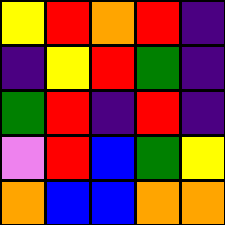[["yellow", "red", "orange", "red", "indigo"], ["indigo", "yellow", "red", "green", "indigo"], ["green", "red", "indigo", "red", "indigo"], ["violet", "red", "blue", "green", "yellow"], ["orange", "blue", "blue", "orange", "orange"]]